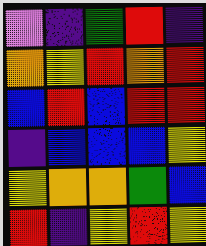[["violet", "indigo", "green", "red", "indigo"], ["orange", "yellow", "red", "orange", "red"], ["blue", "red", "blue", "red", "red"], ["indigo", "blue", "blue", "blue", "yellow"], ["yellow", "orange", "orange", "green", "blue"], ["red", "indigo", "yellow", "red", "yellow"]]